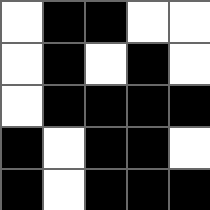[["white", "black", "black", "white", "white"], ["white", "black", "white", "black", "white"], ["white", "black", "black", "black", "black"], ["black", "white", "black", "black", "white"], ["black", "white", "black", "black", "black"]]